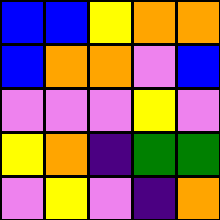[["blue", "blue", "yellow", "orange", "orange"], ["blue", "orange", "orange", "violet", "blue"], ["violet", "violet", "violet", "yellow", "violet"], ["yellow", "orange", "indigo", "green", "green"], ["violet", "yellow", "violet", "indigo", "orange"]]